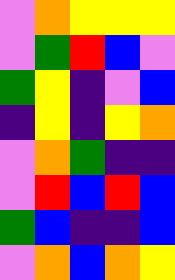[["violet", "orange", "yellow", "yellow", "yellow"], ["violet", "green", "red", "blue", "violet"], ["green", "yellow", "indigo", "violet", "blue"], ["indigo", "yellow", "indigo", "yellow", "orange"], ["violet", "orange", "green", "indigo", "indigo"], ["violet", "red", "blue", "red", "blue"], ["green", "blue", "indigo", "indigo", "blue"], ["violet", "orange", "blue", "orange", "yellow"]]